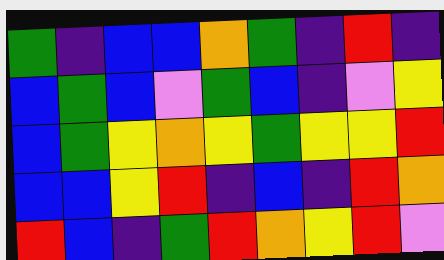[["green", "indigo", "blue", "blue", "orange", "green", "indigo", "red", "indigo"], ["blue", "green", "blue", "violet", "green", "blue", "indigo", "violet", "yellow"], ["blue", "green", "yellow", "orange", "yellow", "green", "yellow", "yellow", "red"], ["blue", "blue", "yellow", "red", "indigo", "blue", "indigo", "red", "orange"], ["red", "blue", "indigo", "green", "red", "orange", "yellow", "red", "violet"]]